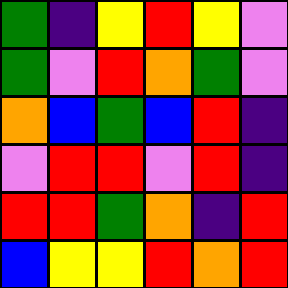[["green", "indigo", "yellow", "red", "yellow", "violet"], ["green", "violet", "red", "orange", "green", "violet"], ["orange", "blue", "green", "blue", "red", "indigo"], ["violet", "red", "red", "violet", "red", "indigo"], ["red", "red", "green", "orange", "indigo", "red"], ["blue", "yellow", "yellow", "red", "orange", "red"]]